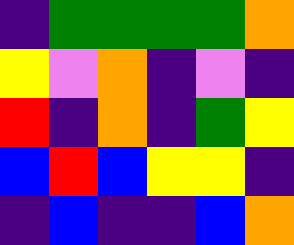[["indigo", "green", "green", "green", "green", "orange"], ["yellow", "violet", "orange", "indigo", "violet", "indigo"], ["red", "indigo", "orange", "indigo", "green", "yellow"], ["blue", "red", "blue", "yellow", "yellow", "indigo"], ["indigo", "blue", "indigo", "indigo", "blue", "orange"]]